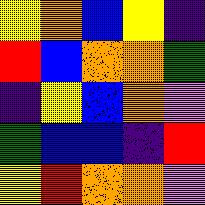[["yellow", "orange", "blue", "yellow", "indigo"], ["red", "blue", "orange", "orange", "green"], ["indigo", "yellow", "blue", "orange", "violet"], ["green", "blue", "blue", "indigo", "red"], ["yellow", "red", "orange", "orange", "violet"]]